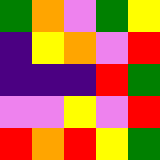[["green", "orange", "violet", "green", "yellow"], ["indigo", "yellow", "orange", "violet", "red"], ["indigo", "indigo", "indigo", "red", "green"], ["violet", "violet", "yellow", "violet", "red"], ["red", "orange", "red", "yellow", "green"]]